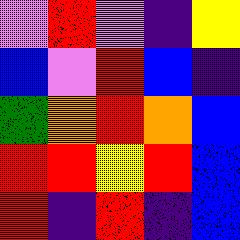[["violet", "red", "violet", "indigo", "yellow"], ["blue", "violet", "red", "blue", "indigo"], ["green", "orange", "red", "orange", "blue"], ["red", "red", "yellow", "red", "blue"], ["red", "indigo", "red", "indigo", "blue"]]